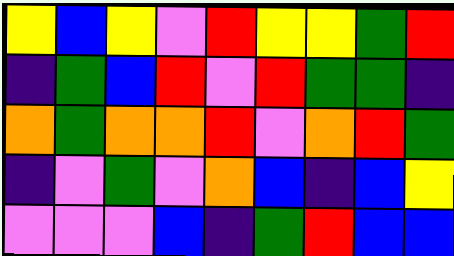[["yellow", "blue", "yellow", "violet", "red", "yellow", "yellow", "green", "red"], ["indigo", "green", "blue", "red", "violet", "red", "green", "green", "indigo"], ["orange", "green", "orange", "orange", "red", "violet", "orange", "red", "green"], ["indigo", "violet", "green", "violet", "orange", "blue", "indigo", "blue", "yellow"], ["violet", "violet", "violet", "blue", "indigo", "green", "red", "blue", "blue"]]